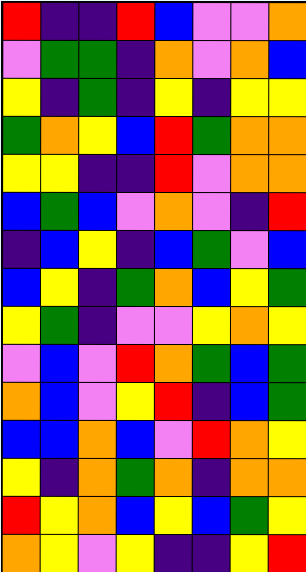[["red", "indigo", "indigo", "red", "blue", "violet", "violet", "orange"], ["violet", "green", "green", "indigo", "orange", "violet", "orange", "blue"], ["yellow", "indigo", "green", "indigo", "yellow", "indigo", "yellow", "yellow"], ["green", "orange", "yellow", "blue", "red", "green", "orange", "orange"], ["yellow", "yellow", "indigo", "indigo", "red", "violet", "orange", "orange"], ["blue", "green", "blue", "violet", "orange", "violet", "indigo", "red"], ["indigo", "blue", "yellow", "indigo", "blue", "green", "violet", "blue"], ["blue", "yellow", "indigo", "green", "orange", "blue", "yellow", "green"], ["yellow", "green", "indigo", "violet", "violet", "yellow", "orange", "yellow"], ["violet", "blue", "violet", "red", "orange", "green", "blue", "green"], ["orange", "blue", "violet", "yellow", "red", "indigo", "blue", "green"], ["blue", "blue", "orange", "blue", "violet", "red", "orange", "yellow"], ["yellow", "indigo", "orange", "green", "orange", "indigo", "orange", "orange"], ["red", "yellow", "orange", "blue", "yellow", "blue", "green", "yellow"], ["orange", "yellow", "violet", "yellow", "indigo", "indigo", "yellow", "red"]]